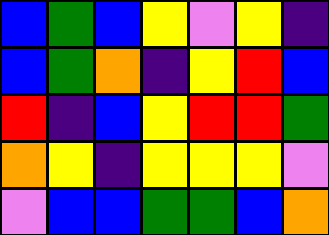[["blue", "green", "blue", "yellow", "violet", "yellow", "indigo"], ["blue", "green", "orange", "indigo", "yellow", "red", "blue"], ["red", "indigo", "blue", "yellow", "red", "red", "green"], ["orange", "yellow", "indigo", "yellow", "yellow", "yellow", "violet"], ["violet", "blue", "blue", "green", "green", "blue", "orange"]]